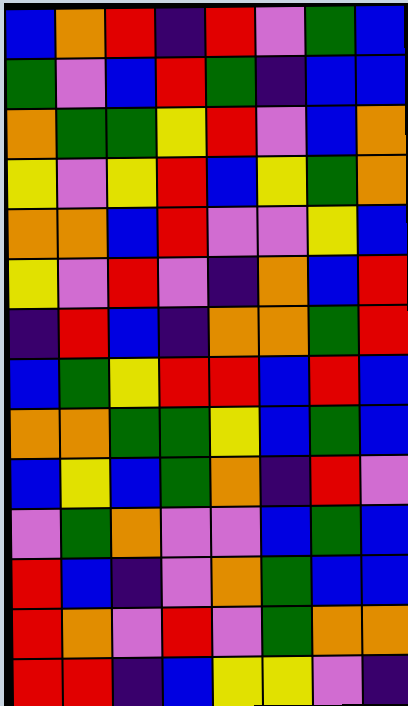[["blue", "orange", "red", "indigo", "red", "violet", "green", "blue"], ["green", "violet", "blue", "red", "green", "indigo", "blue", "blue"], ["orange", "green", "green", "yellow", "red", "violet", "blue", "orange"], ["yellow", "violet", "yellow", "red", "blue", "yellow", "green", "orange"], ["orange", "orange", "blue", "red", "violet", "violet", "yellow", "blue"], ["yellow", "violet", "red", "violet", "indigo", "orange", "blue", "red"], ["indigo", "red", "blue", "indigo", "orange", "orange", "green", "red"], ["blue", "green", "yellow", "red", "red", "blue", "red", "blue"], ["orange", "orange", "green", "green", "yellow", "blue", "green", "blue"], ["blue", "yellow", "blue", "green", "orange", "indigo", "red", "violet"], ["violet", "green", "orange", "violet", "violet", "blue", "green", "blue"], ["red", "blue", "indigo", "violet", "orange", "green", "blue", "blue"], ["red", "orange", "violet", "red", "violet", "green", "orange", "orange"], ["red", "red", "indigo", "blue", "yellow", "yellow", "violet", "indigo"]]